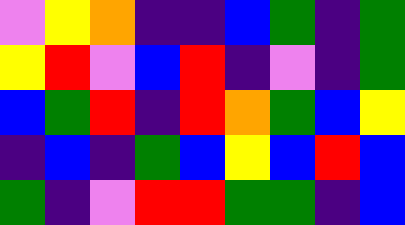[["violet", "yellow", "orange", "indigo", "indigo", "blue", "green", "indigo", "green"], ["yellow", "red", "violet", "blue", "red", "indigo", "violet", "indigo", "green"], ["blue", "green", "red", "indigo", "red", "orange", "green", "blue", "yellow"], ["indigo", "blue", "indigo", "green", "blue", "yellow", "blue", "red", "blue"], ["green", "indigo", "violet", "red", "red", "green", "green", "indigo", "blue"]]